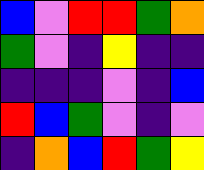[["blue", "violet", "red", "red", "green", "orange"], ["green", "violet", "indigo", "yellow", "indigo", "indigo"], ["indigo", "indigo", "indigo", "violet", "indigo", "blue"], ["red", "blue", "green", "violet", "indigo", "violet"], ["indigo", "orange", "blue", "red", "green", "yellow"]]